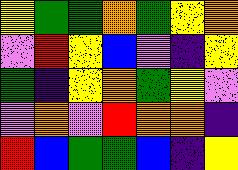[["yellow", "green", "green", "orange", "green", "yellow", "orange"], ["violet", "red", "yellow", "blue", "violet", "indigo", "yellow"], ["green", "indigo", "yellow", "orange", "green", "yellow", "violet"], ["violet", "orange", "violet", "red", "orange", "orange", "indigo"], ["red", "blue", "green", "green", "blue", "indigo", "yellow"]]